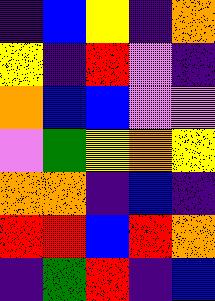[["indigo", "blue", "yellow", "indigo", "orange"], ["yellow", "indigo", "red", "violet", "indigo"], ["orange", "blue", "blue", "violet", "violet"], ["violet", "green", "yellow", "orange", "yellow"], ["orange", "orange", "indigo", "blue", "indigo"], ["red", "red", "blue", "red", "orange"], ["indigo", "green", "red", "indigo", "blue"]]